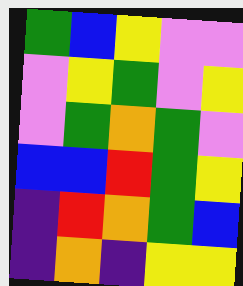[["green", "blue", "yellow", "violet", "violet"], ["violet", "yellow", "green", "violet", "yellow"], ["violet", "green", "orange", "green", "violet"], ["blue", "blue", "red", "green", "yellow"], ["indigo", "red", "orange", "green", "blue"], ["indigo", "orange", "indigo", "yellow", "yellow"]]